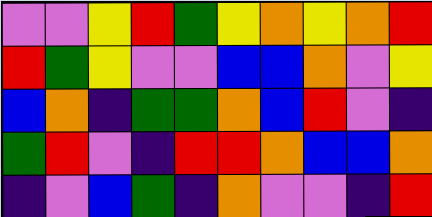[["violet", "violet", "yellow", "red", "green", "yellow", "orange", "yellow", "orange", "red"], ["red", "green", "yellow", "violet", "violet", "blue", "blue", "orange", "violet", "yellow"], ["blue", "orange", "indigo", "green", "green", "orange", "blue", "red", "violet", "indigo"], ["green", "red", "violet", "indigo", "red", "red", "orange", "blue", "blue", "orange"], ["indigo", "violet", "blue", "green", "indigo", "orange", "violet", "violet", "indigo", "red"]]